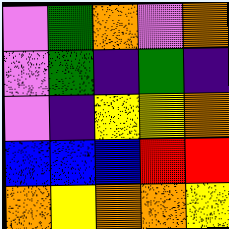[["violet", "green", "orange", "violet", "orange"], ["violet", "green", "indigo", "green", "indigo"], ["violet", "indigo", "yellow", "yellow", "orange"], ["blue", "blue", "blue", "red", "red"], ["orange", "yellow", "orange", "orange", "yellow"]]